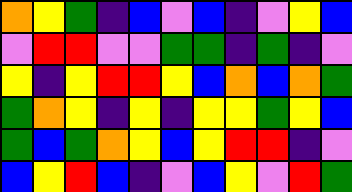[["orange", "yellow", "green", "indigo", "blue", "violet", "blue", "indigo", "violet", "yellow", "blue"], ["violet", "red", "red", "violet", "violet", "green", "green", "indigo", "green", "indigo", "violet"], ["yellow", "indigo", "yellow", "red", "red", "yellow", "blue", "orange", "blue", "orange", "green"], ["green", "orange", "yellow", "indigo", "yellow", "indigo", "yellow", "yellow", "green", "yellow", "blue"], ["green", "blue", "green", "orange", "yellow", "blue", "yellow", "red", "red", "indigo", "violet"], ["blue", "yellow", "red", "blue", "indigo", "violet", "blue", "yellow", "violet", "red", "green"]]